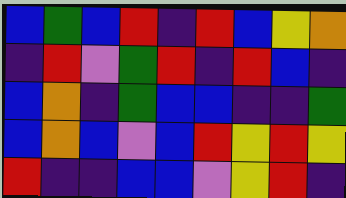[["blue", "green", "blue", "red", "indigo", "red", "blue", "yellow", "orange"], ["indigo", "red", "violet", "green", "red", "indigo", "red", "blue", "indigo"], ["blue", "orange", "indigo", "green", "blue", "blue", "indigo", "indigo", "green"], ["blue", "orange", "blue", "violet", "blue", "red", "yellow", "red", "yellow"], ["red", "indigo", "indigo", "blue", "blue", "violet", "yellow", "red", "indigo"]]